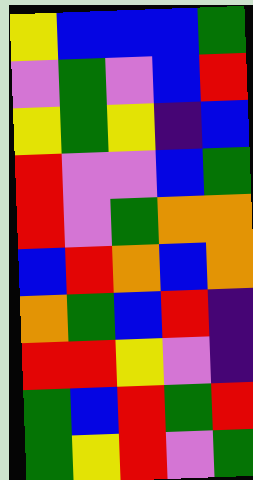[["yellow", "blue", "blue", "blue", "green"], ["violet", "green", "violet", "blue", "red"], ["yellow", "green", "yellow", "indigo", "blue"], ["red", "violet", "violet", "blue", "green"], ["red", "violet", "green", "orange", "orange"], ["blue", "red", "orange", "blue", "orange"], ["orange", "green", "blue", "red", "indigo"], ["red", "red", "yellow", "violet", "indigo"], ["green", "blue", "red", "green", "red"], ["green", "yellow", "red", "violet", "green"]]